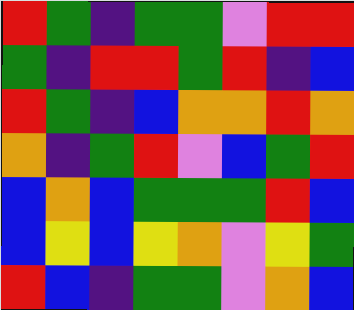[["red", "green", "indigo", "green", "green", "violet", "red", "red"], ["green", "indigo", "red", "red", "green", "red", "indigo", "blue"], ["red", "green", "indigo", "blue", "orange", "orange", "red", "orange"], ["orange", "indigo", "green", "red", "violet", "blue", "green", "red"], ["blue", "orange", "blue", "green", "green", "green", "red", "blue"], ["blue", "yellow", "blue", "yellow", "orange", "violet", "yellow", "green"], ["red", "blue", "indigo", "green", "green", "violet", "orange", "blue"]]